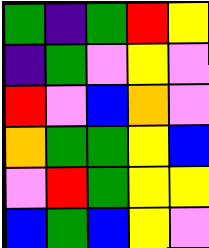[["green", "indigo", "green", "red", "yellow"], ["indigo", "green", "violet", "yellow", "violet"], ["red", "violet", "blue", "orange", "violet"], ["orange", "green", "green", "yellow", "blue"], ["violet", "red", "green", "yellow", "yellow"], ["blue", "green", "blue", "yellow", "violet"]]